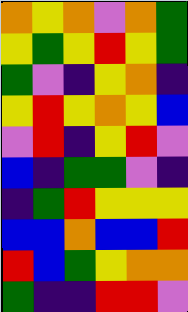[["orange", "yellow", "orange", "violet", "orange", "green"], ["yellow", "green", "yellow", "red", "yellow", "green"], ["green", "violet", "indigo", "yellow", "orange", "indigo"], ["yellow", "red", "yellow", "orange", "yellow", "blue"], ["violet", "red", "indigo", "yellow", "red", "violet"], ["blue", "indigo", "green", "green", "violet", "indigo"], ["indigo", "green", "red", "yellow", "yellow", "yellow"], ["blue", "blue", "orange", "blue", "blue", "red"], ["red", "blue", "green", "yellow", "orange", "orange"], ["green", "indigo", "indigo", "red", "red", "violet"]]